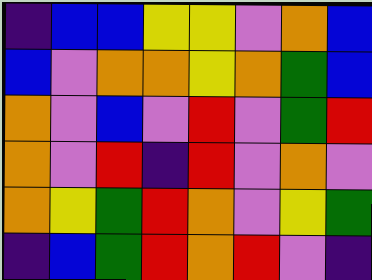[["indigo", "blue", "blue", "yellow", "yellow", "violet", "orange", "blue"], ["blue", "violet", "orange", "orange", "yellow", "orange", "green", "blue"], ["orange", "violet", "blue", "violet", "red", "violet", "green", "red"], ["orange", "violet", "red", "indigo", "red", "violet", "orange", "violet"], ["orange", "yellow", "green", "red", "orange", "violet", "yellow", "green"], ["indigo", "blue", "green", "red", "orange", "red", "violet", "indigo"]]